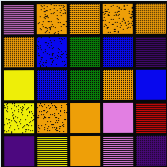[["violet", "orange", "orange", "orange", "orange"], ["orange", "blue", "green", "blue", "indigo"], ["yellow", "blue", "green", "orange", "blue"], ["yellow", "orange", "orange", "violet", "red"], ["indigo", "yellow", "orange", "violet", "indigo"]]